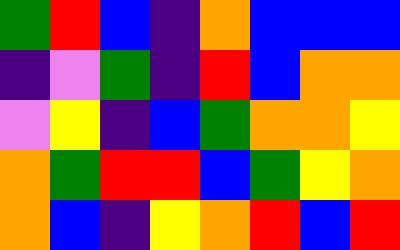[["green", "red", "blue", "indigo", "orange", "blue", "blue", "blue"], ["indigo", "violet", "green", "indigo", "red", "blue", "orange", "orange"], ["violet", "yellow", "indigo", "blue", "green", "orange", "orange", "yellow"], ["orange", "green", "red", "red", "blue", "green", "yellow", "orange"], ["orange", "blue", "indigo", "yellow", "orange", "red", "blue", "red"]]